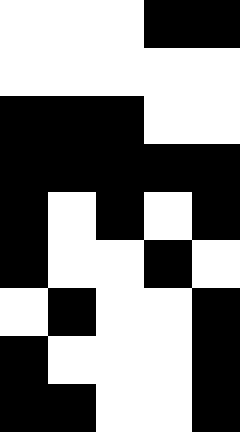[["white", "white", "white", "black", "black"], ["white", "white", "white", "white", "white"], ["black", "black", "black", "white", "white"], ["black", "black", "black", "black", "black"], ["black", "white", "black", "white", "black"], ["black", "white", "white", "black", "white"], ["white", "black", "white", "white", "black"], ["black", "white", "white", "white", "black"], ["black", "black", "white", "white", "black"]]